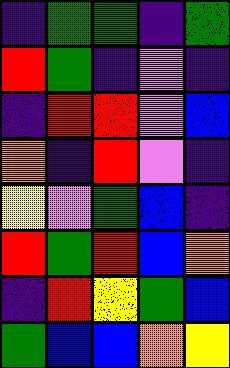[["indigo", "green", "green", "indigo", "green"], ["red", "green", "indigo", "violet", "indigo"], ["indigo", "red", "red", "violet", "blue"], ["orange", "indigo", "red", "violet", "indigo"], ["yellow", "violet", "green", "blue", "indigo"], ["red", "green", "red", "blue", "orange"], ["indigo", "red", "yellow", "green", "blue"], ["green", "blue", "blue", "orange", "yellow"]]